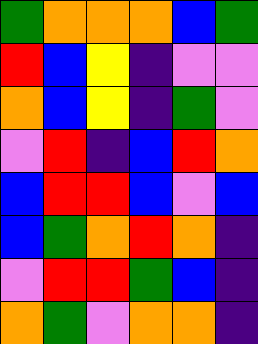[["green", "orange", "orange", "orange", "blue", "green"], ["red", "blue", "yellow", "indigo", "violet", "violet"], ["orange", "blue", "yellow", "indigo", "green", "violet"], ["violet", "red", "indigo", "blue", "red", "orange"], ["blue", "red", "red", "blue", "violet", "blue"], ["blue", "green", "orange", "red", "orange", "indigo"], ["violet", "red", "red", "green", "blue", "indigo"], ["orange", "green", "violet", "orange", "orange", "indigo"]]